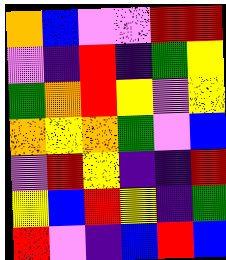[["orange", "blue", "violet", "violet", "red", "red"], ["violet", "indigo", "red", "indigo", "green", "yellow"], ["green", "orange", "red", "yellow", "violet", "yellow"], ["orange", "yellow", "orange", "green", "violet", "blue"], ["violet", "red", "yellow", "indigo", "indigo", "red"], ["yellow", "blue", "red", "yellow", "indigo", "green"], ["red", "violet", "indigo", "blue", "red", "blue"]]